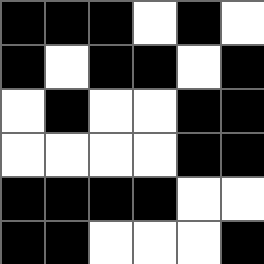[["black", "black", "black", "white", "black", "white"], ["black", "white", "black", "black", "white", "black"], ["white", "black", "white", "white", "black", "black"], ["white", "white", "white", "white", "black", "black"], ["black", "black", "black", "black", "white", "white"], ["black", "black", "white", "white", "white", "black"]]